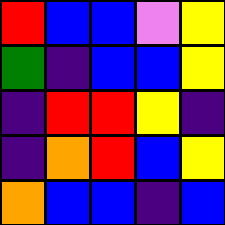[["red", "blue", "blue", "violet", "yellow"], ["green", "indigo", "blue", "blue", "yellow"], ["indigo", "red", "red", "yellow", "indigo"], ["indigo", "orange", "red", "blue", "yellow"], ["orange", "blue", "blue", "indigo", "blue"]]